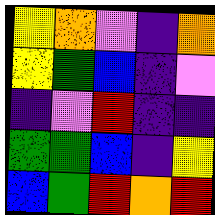[["yellow", "orange", "violet", "indigo", "orange"], ["yellow", "green", "blue", "indigo", "violet"], ["indigo", "violet", "red", "indigo", "indigo"], ["green", "green", "blue", "indigo", "yellow"], ["blue", "green", "red", "orange", "red"]]